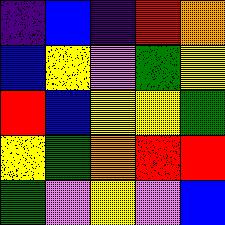[["indigo", "blue", "indigo", "red", "orange"], ["blue", "yellow", "violet", "green", "yellow"], ["red", "blue", "yellow", "yellow", "green"], ["yellow", "green", "orange", "red", "red"], ["green", "violet", "yellow", "violet", "blue"]]